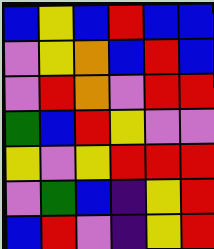[["blue", "yellow", "blue", "red", "blue", "blue"], ["violet", "yellow", "orange", "blue", "red", "blue"], ["violet", "red", "orange", "violet", "red", "red"], ["green", "blue", "red", "yellow", "violet", "violet"], ["yellow", "violet", "yellow", "red", "red", "red"], ["violet", "green", "blue", "indigo", "yellow", "red"], ["blue", "red", "violet", "indigo", "yellow", "red"]]